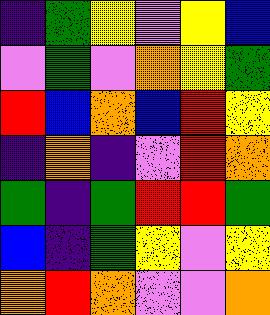[["indigo", "green", "yellow", "violet", "yellow", "blue"], ["violet", "green", "violet", "orange", "yellow", "green"], ["red", "blue", "orange", "blue", "red", "yellow"], ["indigo", "orange", "indigo", "violet", "red", "orange"], ["green", "indigo", "green", "red", "red", "green"], ["blue", "indigo", "green", "yellow", "violet", "yellow"], ["orange", "red", "orange", "violet", "violet", "orange"]]